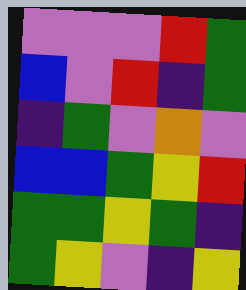[["violet", "violet", "violet", "red", "green"], ["blue", "violet", "red", "indigo", "green"], ["indigo", "green", "violet", "orange", "violet"], ["blue", "blue", "green", "yellow", "red"], ["green", "green", "yellow", "green", "indigo"], ["green", "yellow", "violet", "indigo", "yellow"]]